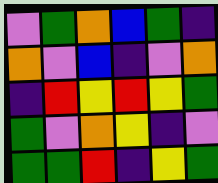[["violet", "green", "orange", "blue", "green", "indigo"], ["orange", "violet", "blue", "indigo", "violet", "orange"], ["indigo", "red", "yellow", "red", "yellow", "green"], ["green", "violet", "orange", "yellow", "indigo", "violet"], ["green", "green", "red", "indigo", "yellow", "green"]]